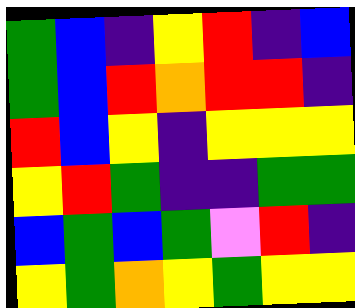[["green", "blue", "indigo", "yellow", "red", "indigo", "blue"], ["green", "blue", "red", "orange", "red", "red", "indigo"], ["red", "blue", "yellow", "indigo", "yellow", "yellow", "yellow"], ["yellow", "red", "green", "indigo", "indigo", "green", "green"], ["blue", "green", "blue", "green", "violet", "red", "indigo"], ["yellow", "green", "orange", "yellow", "green", "yellow", "yellow"]]